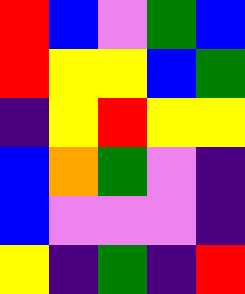[["red", "blue", "violet", "green", "blue"], ["red", "yellow", "yellow", "blue", "green"], ["indigo", "yellow", "red", "yellow", "yellow"], ["blue", "orange", "green", "violet", "indigo"], ["blue", "violet", "violet", "violet", "indigo"], ["yellow", "indigo", "green", "indigo", "red"]]